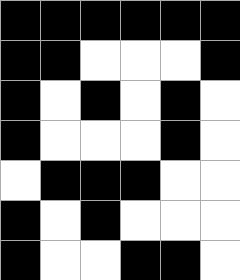[["black", "black", "black", "black", "black", "black"], ["black", "black", "white", "white", "white", "black"], ["black", "white", "black", "white", "black", "white"], ["black", "white", "white", "white", "black", "white"], ["white", "black", "black", "black", "white", "white"], ["black", "white", "black", "white", "white", "white"], ["black", "white", "white", "black", "black", "white"]]